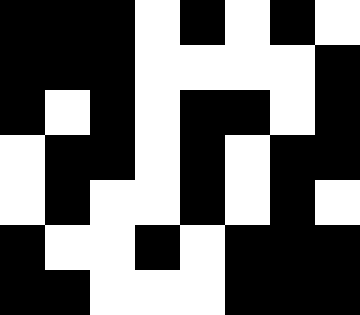[["black", "black", "black", "white", "black", "white", "black", "white"], ["black", "black", "black", "white", "white", "white", "white", "black"], ["black", "white", "black", "white", "black", "black", "white", "black"], ["white", "black", "black", "white", "black", "white", "black", "black"], ["white", "black", "white", "white", "black", "white", "black", "white"], ["black", "white", "white", "black", "white", "black", "black", "black"], ["black", "black", "white", "white", "white", "black", "black", "black"]]